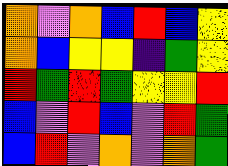[["orange", "violet", "orange", "blue", "red", "blue", "yellow"], ["orange", "blue", "yellow", "yellow", "indigo", "green", "yellow"], ["red", "green", "red", "green", "yellow", "yellow", "red"], ["blue", "violet", "red", "blue", "violet", "red", "green"], ["blue", "red", "violet", "orange", "violet", "orange", "green"]]